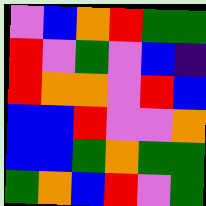[["violet", "blue", "orange", "red", "green", "green"], ["red", "violet", "green", "violet", "blue", "indigo"], ["red", "orange", "orange", "violet", "red", "blue"], ["blue", "blue", "red", "violet", "violet", "orange"], ["blue", "blue", "green", "orange", "green", "green"], ["green", "orange", "blue", "red", "violet", "green"]]